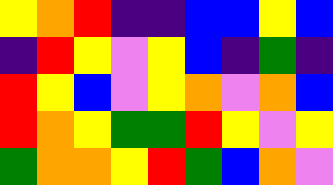[["yellow", "orange", "red", "indigo", "indigo", "blue", "blue", "yellow", "blue"], ["indigo", "red", "yellow", "violet", "yellow", "blue", "indigo", "green", "indigo"], ["red", "yellow", "blue", "violet", "yellow", "orange", "violet", "orange", "blue"], ["red", "orange", "yellow", "green", "green", "red", "yellow", "violet", "yellow"], ["green", "orange", "orange", "yellow", "red", "green", "blue", "orange", "violet"]]